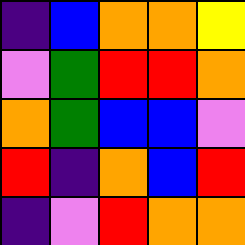[["indigo", "blue", "orange", "orange", "yellow"], ["violet", "green", "red", "red", "orange"], ["orange", "green", "blue", "blue", "violet"], ["red", "indigo", "orange", "blue", "red"], ["indigo", "violet", "red", "orange", "orange"]]